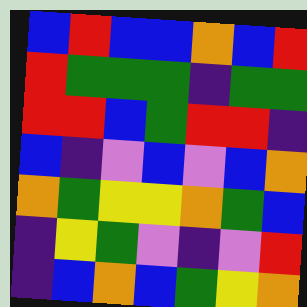[["blue", "red", "blue", "blue", "orange", "blue", "red"], ["red", "green", "green", "green", "indigo", "green", "green"], ["red", "red", "blue", "green", "red", "red", "indigo"], ["blue", "indigo", "violet", "blue", "violet", "blue", "orange"], ["orange", "green", "yellow", "yellow", "orange", "green", "blue"], ["indigo", "yellow", "green", "violet", "indigo", "violet", "red"], ["indigo", "blue", "orange", "blue", "green", "yellow", "orange"]]